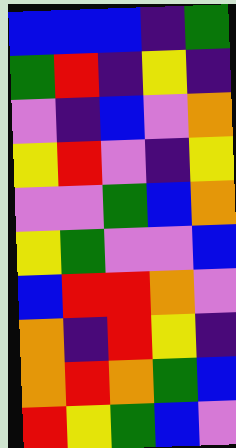[["blue", "blue", "blue", "indigo", "green"], ["green", "red", "indigo", "yellow", "indigo"], ["violet", "indigo", "blue", "violet", "orange"], ["yellow", "red", "violet", "indigo", "yellow"], ["violet", "violet", "green", "blue", "orange"], ["yellow", "green", "violet", "violet", "blue"], ["blue", "red", "red", "orange", "violet"], ["orange", "indigo", "red", "yellow", "indigo"], ["orange", "red", "orange", "green", "blue"], ["red", "yellow", "green", "blue", "violet"]]